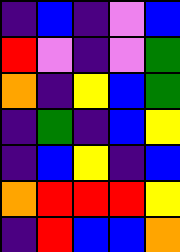[["indigo", "blue", "indigo", "violet", "blue"], ["red", "violet", "indigo", "violet", "green"], ["orange", "indigo", "yellow", "blue", "green"], ["indigo", "green", "indigo", "blue", "yellow"], ["indigo", "blue", "yellow", "indigo", "blue"], ["orange", "red", "red", "red", "yellow"], ["indigo", "red", "blue", "blue", "orange"]]